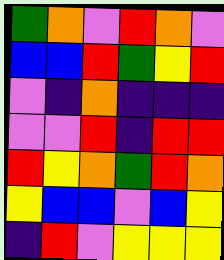[["green", "orange", "violet", "red", "orange", "violet"], ["blue", "blue", "red", "green", "yellow", "red"], ["violet", "indigo", "orange", "indigo", "indigo", "indigo"], ["violet", "violet", "red", "indigo", "red", "red"], ["red", "yellow", "orange", "green", "red", "orange"], ["yellow", "blue", "blue", "violet", "blue", "yellow"], ["indigo", "red", "violet", "yellow", "yellow", "yellow"]]